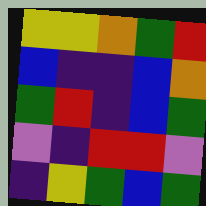[["yellow", "yellow", "orange", "green", "red"], ["blue", "indigo", "indigo", "blue", "orange"], ["green", "red", "indigo", "blue", "green"], ["violet", "indigo", "red", "red", "violet"], ["indigo", "yellow", "green", "blue", "green"]]